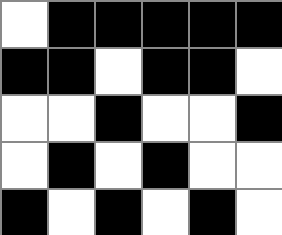[["white", "black", "black", "black", "black", "black"], ["black", "black", "white", "black", "black", "white"], ["white", "white", "black", "white", "white", "black"], ["white", "black", "white", "black", "white", "white"], ["black", "white", "black", "white", "black", "white"]]